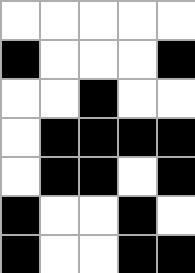[["white", "white", "white", "white", "white"], ["black", "white", "white", "white", "black"], ["white", "white", "black", "white", "white"], ["white", "black", "black", "black", "black"], ["white", "black", "black", "white", "black"], ["black", "white", "white", "black", "white"], ["black", "white", "white", "black", "black"]]